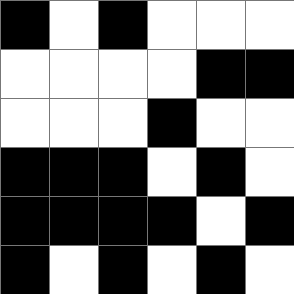[["black", "white", "black", "white", "white", "white"], ["white", "white", "white", "white", "black", "black"], ["white", "white", "white", "black", "white", "white"], ["black", "black", "black", "white", "black", "white"], ["black", "black", "black", "black", "white", "black"], ["black", "white", "black", "white", "black", "white"]]